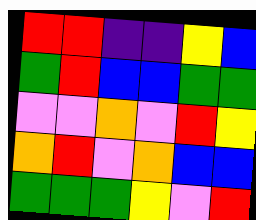[["red", "red", "indigo", "indigo", "yellow", "blue"], ["green", "red", "blue", "blue", "green", "green"], ["violet", "violet", "orange", "violet", "red", "yellow"], ["orange", "red", "violet", "orange", "blue", "blue"], ["green", "green", "green", "yellow", "violet", "red"]]